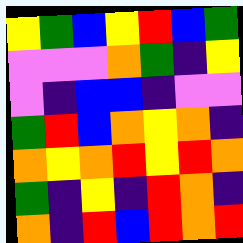[["yellow", "green", "blue", "yellow", "red", "blue", "green"], ["violet", "violet", "violet", "orange", "green", "indigo", "yellow"], ["violet", "indigo", "blue", "blue", "indigo", "violet", "violet"], ["green", "red", "blue", "orange", "yellow", "orange", "indigo"], ["orange", "yellow", "orange", "red", "yellow", "red", "orange"], ["green", "indigo", "yellow", "indigo", "red", "orange", "indigo"], ["orange", "indigo", "red", "blue", "red", "orange", "red"]]